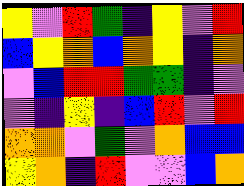[["yellow", "violet", "red", "green", "indigo", "yellow", "violet", "red"], ["blue", "yellow", "orange", "blue", "orange", "yellow", "indigo", "orange"], ["violet", "blue", "red", "red", "green", "green", "indigo", "violet"], ["violet", "indigo", "yellow", "indigo", "blue", "red", "violet", "red"], ["orange", "orange", "violet", "green", "violet", "orange", "blue", "blue"], ["yellow", "orange", "indigo", "red", "violet", "violet", "blue", "orange"]]